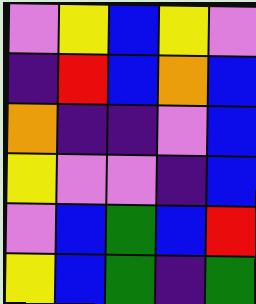[["violet", "yellow", "blue", "yellow", "violet"], ["indigo", "red", "blue", "orange", "blue"], ["orange", "indigo", "indigo", "violet", "blue"], ["yellow", "violet", "violet", "indigo", "blue"], ["violet", "blue", "green", "blue", "red"], ["yellow", "blue", "green", "indigo", "green"]]